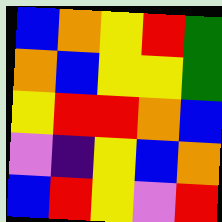[["blue", "orange", "yellow", "red", "green"], ["orange", "blue", "yellow", "yellow", "green"], ["yellow", "red", "red", "orange", "blue"], ["violet", "indigo", "yellow", "blue", "orange"], ["blue", "red", "yellow", "violet", "red"]]